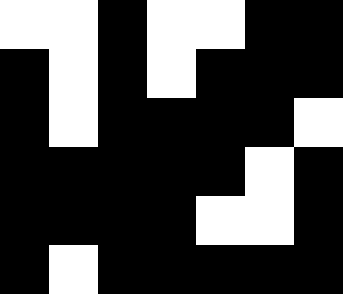[["white", "white", "black", "white", "white", "black", "black"], ["black", "white", "black", "white", "black", "black", "black"], ["black", "white", "black", "black", "black", "black", "white"], ["black", "black", "black", "black", "black", "white", "black"], ["black", "black", "black", "black", "white", "white", "black"], ["black", "white", "black", "black", "black", "black", "black"]]